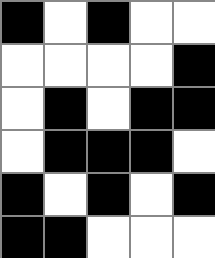[["black", "white", "black", "white", "white"], ["white", "white", "white", "white", "black"], ["white", "black", "white", "black", "black"], ["white", "black", "black", "black", "white"], ["black", "white", "black", "white", "black"], ["black", "black", "white", "white", "white"]]